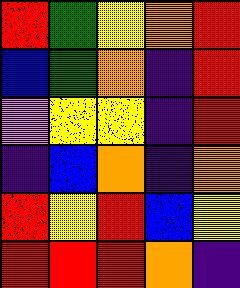[["red", "green", "yellow", "orange", "red"], ["blue", "green", "orange", "indigo", "red"], ["violet", "yellow", "yellow", "indigo", "red"], ["indigo", "blue", "orange", "indigo", "orange"], ["red", "yellow", "red", "blue", "yellow"], ["red", "red", "red", "orange", "indigo"]]